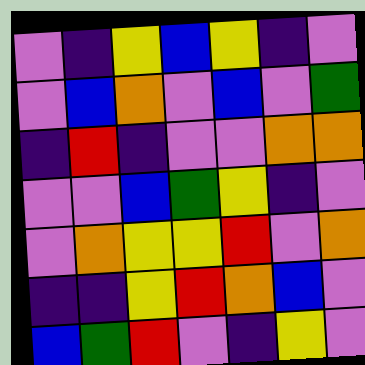[["violet", "indigo", "yellow", "blue", "yellow", "indigo", "violet"], ["violet", "blue", "orange", "violet", "blue", "violet", "green"], ["indigo", "red", "indigo", "violet", "violet", "orange", "orange"], ["violet", "violet", "blue", "green", "yellow", "indigo", "violet"], ["violet", "orange", "yellow", "yellow", "red", "violet", "orange"], ["indigo", "indigo", "yellow", "red", "orange", "blue", "violet"], ["blue", "green", "red", "violet", "indigo", "yellow", "violet"]]